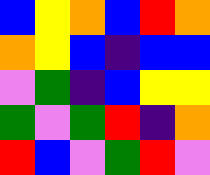[["blue", "yellow", "orange", "blue", "red", "orange"], ["orange", "yellow", "blue", "indigo", "blue", "blue"], ["violet", "green", "indigo", "blue", "yellow", "yellow"], ["green", "violet", "green", "red", "indigo", "orange"], ["red", "blue", "violet", "green", "red", "violet"]]